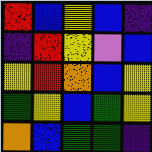[["red", "blue", "yellow", "blue", "indigo"], ["indigo", "red", "yellow", "violet", "blue"], ["yellow", "red", "orange", "blue", "yellow"], ["green", "yellow", "blue", "green", "yellow"], ["orange", "blue", "green", "green", "indigo"]]